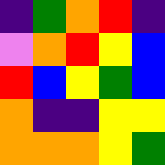[["indigo", "green", "orange", "red", "indigo"], ["violet", "orange", "red", "yellow", "blue"], ["red", "blue", "yellow", "green", "blue"], ["orange", "indigo", "indigo", "yellow", "yellow"], ["orange", "orange", "orange", "yellow", "green"]]